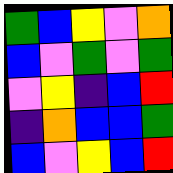[["green", "blue", "yellow", "violet", "orange"], ["blue", "violet", "green", "violet", "green"], ["violet", "yellow", "indigo", "blue", "red"], ["indigo", "orange", "blue", "blue", "green"], ["blue", "violet", "yellow", "blue", "red"]]